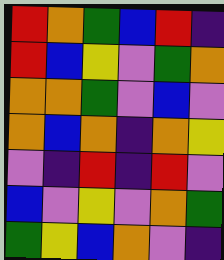[["red", "orange", "green", "blue", "red", "indigo"], ["red", "blue", "yellow", "violet", "green", "orange"], ["orange", "orange", "green", "violet", "blue", "violet"], ["orange", "blue", "orange", "indigo", "orange", "yellow"], ["violet", "indigo", "red", "indigo", "red", "violet"], ["blue", "violet", "yellow", "violet", "orange", "green"], ["green", "yellow", "blue", "orange", "violet", "indigo"]]